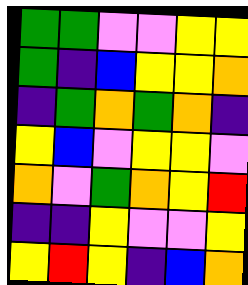[["green", "green", "violet", "violet", "yellow", "yellow"], ["green", "indigo", "blue", "yellow", "yellow", "orange"], ["indigo", "green", "orange", "green", "orange", "indigo"], ["yellow", "blue", "violet", "yellow", "yellow", "violet"], ["orange", "violet", "green", "orange", "yellow", "red"], ["indigo", "indigo", "yellow", "violet", "violet", "yellow"], ["yellow", "red", "yellow", "indigo", "blue", "orange"]]